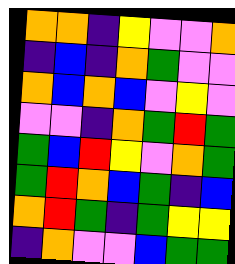[["orange", "orange", "indigo", "yellow", "violet", "violet", "orange"], ["indigo", "blue", "indigo", "orange", "green", "violet", "violet"], ["orange", "blue", "orange", "blue", "violet", "yellow", "violet"], ["violet", "violet", "indigo", "orange", "green", "red", "green"], ["green", "blue", "red", "yellow", "violet", "orange", "green"], ["green", "red", "orange", "blue", "green", "indigo", "blue"], ["orange", "red", "green", "indigo", "green", "yellow", "yellow"], ["indigo", "orange", "violet", "violet", "blue", "green", "green"]]